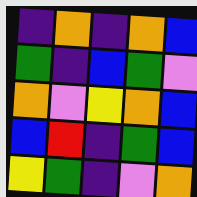[["indigo", "orange", "indigo", "orange", "blue"], ["green", "indigo", "blue", "green", "violet"], ["orange", "violet", "yellow", "orange", "blue"], ["blue", "red", "indigo", "green", "blue"], ["yellow", "green", "indigo", "violet", "orange"]]